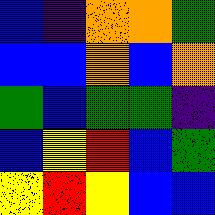[["blue", "indigo", "orange", "orange", "green"], ["blue", "blue", "orange", "blue", "orange"], ["green", "blue", "green", "green", "indigo"], ["blue", "yellow", "red", "blue", "green"], ["yellow", "red", "yellow", "blue", "blue"]]